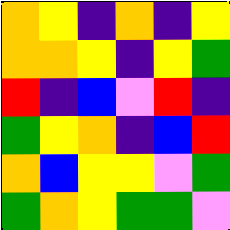[["orange", "yellow", "indigo", "orange", "indigo", "yellow"], ["orange", "orange", "yellow", "indigo", "yellow", "green"], ["red", "indigo", "blue", "violet", "red", "indigo"], ["green", "yellow", "orange", "indigo", "blue", "red"], ["orange", "blue", "yellow", "yellow", "violet", "green"], ["green", "orange", "yellow", "green", "green", "violet"]]